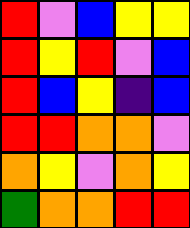[["red", "violet", "blue", "yellow", "yellow"], ["red", "yellow", "red", "violet", "blue"], ["red", "blue", "yellow", "indigo", "blue"], ["red", "red", "orange", "orange", "violet"], ["orange", "yellow", "violet", "orange", "yellow"], ["green", "orange", "orange", "red", "red"]]